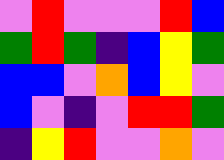[["violet", "red", "violet", "violet", "violet", "red", "blue"], ["green", "red", "green", "indigo", "blue", "yellow", "green"], ["blue", "blue", "violet", "orange", "blue", "yellow", "violet"], ["blue", "violet", "indigo", "violet", "red", "red", "green"], ["indigo", "yellow", "red", "violet", "violet", "orange", "violet"]]